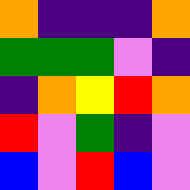[["orange", "indigo", "indigo", "indigo", "orange"], ["green", "green", "green", "violet", "indigo"], ["indigo", "orange", "yellow", "red", "orange"], ["red", "violet", "green", "indigo", "violet"], ["blue", "violet", "red", "blue", "violet"]]